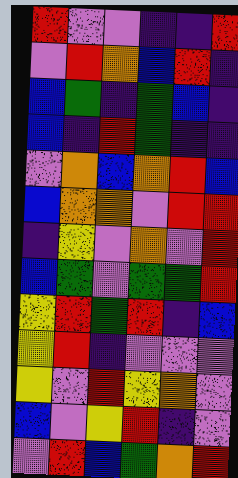[["red", "violet", "violet", "indigo", "indigo", "red"], ["violet", "red", "orange", "blue", "red", "indigo"], ["blue", "green", "indigo", "green", "blue", "indigo"], ["blue", "indigo", "red", "green", "indigo", "indigo"], ["violet", "orange", "blue", "orange", "red", "blue"], ["blue", "orange", "orange", "violet", "red", "red"], ["indigo", "yellow", "violet", "orange", "violet", "red"], ["blue", "green", "violet", "green", "green", "red"], ["yellow", "red", "green", "red", "indigo", "blue"], ["yellow", "red", "indigo", "violet", "violet", "violet"], ["yellow", "violet", "red", "yellow", "orange", "violet"], ["blue", "violet", "yellow", "red", "indigo", "violet"], ["violet", "red", "blue", "green", "orange", "red"]]